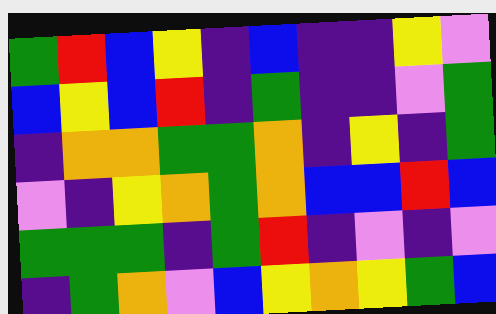[["green", "red", "blue", "yellow", "indigo", "blue", "indigo", "indigo", "yellow", "violet"], ["blue", "yellow", "blue", "red", "indigo", "green", "indigo", "indigo", "violet", "green"], ["indigo", "orange", "orange", "green", "green", "orange", "indigo", "yellow", "indigo", "green"], ["violet", "indigo", "yellow", "orange", "green", "orange", "blue", "blue", "red", "blue"], ["green", "green", "green", "indigo", "green", "red", "indigo", "violet", "indigo", "violet"], ["indigo", "green", "orange", "violet", "blue", "yellow", "orange", "yellow", "green", "blue"]]